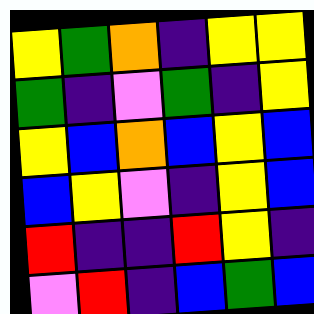[["yellow", "green", "orange", "indigo", "yellow", "yellow"], ["green", "indigo", "violet", "green", "indigo", "yellow"], ["yellow", "blue", "orange", "blue", "yellow", "blue"], ["blue", "yellow", "violet", "indigo", "yellow", "blue"], ["red", "indigo", "indigo", "red", "yellow", "indigo"], ["violet", "red", "indigo", "blue", "green", "blue"]]